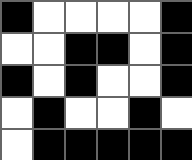[["black", "white", "white", "white", "white", "black"], ["white", "white", "black", "black", "white", "black"], ["black", "white", "black", "white", "white", "black"], ["white", "black", "white", "white", "black", "white"], ["white", "black", "black", "black", "black", "black"]]